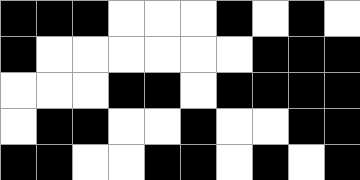[["black", "black", "black", "white", "white", "white", "black", "white", "black", "white"], ["black", "white", "white", "white", "white", "white", "white", "black", "black", "black"], ["white", "white", "white", "black", "black", "white", "black", "black", "black", "black"], ["white", "black", "black", "white", "white", "black", "white", "white", "black", "black"], ["black", "black", "white", "white", "black", "black", "white", "black", "white", "black"]]